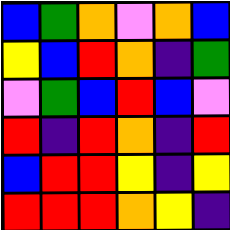[["blue", "green", "orange", "violet", "orange", "blue"], ["yellow", "blue", "red", "orange", "indigo", "green"], ["violet", "green", "blue", "red", "blue", "violet"], ["red", "indigo", "red", "orange", "indigo", "red"], ["blue", "red", "red", "yellow", "indigo", "yellow"], ["red", "red", "red", "orange", "yellow", "indigo"]]